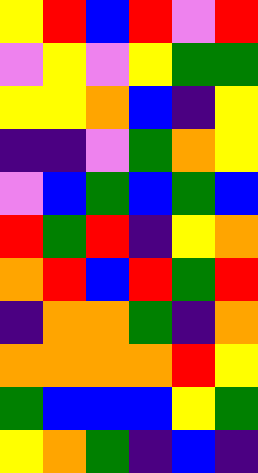[["yellow", "red", "blue", "red", "violet", "red"], ["violet", "yellow", "violet", "yellow", "green", "green"], ["yellow", "yellow", "orange", "blue", "indigo", "yellow"], ["indigo", "indigo", "violet", "green", "orange", "yellow"], ["violet", "blue", "green", "blue", "green", "blue"], ["red", "green", "red", "indigo", "yellow", "orange"], ["orange", "red", "blue", "red", "green", "red"], ["indigo", "orange", "orange", "green", "indigo", "orange"], ["orange", "orange", "orange", "orange", "red", "yellow"], ["green", "blue", "blue", "blue", "yellow", "green"], ["yellow", "orange", "green", "indigo", "blue", "indigo"]]